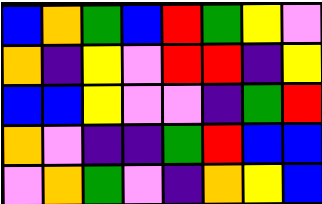[["blue", "orange", "green", "blue", "red", "green", "yellow", "violet"], ["orange", "indigo", "yellow", "violet", "red", "red", "indigo", "yellow"], ["blue", "blue", "yellow", "violet", "violet", "indigo", "green", "red"], ["orange", "violet", "indigo", "indigo", "green", "red", "blue", "blue"], ["violet", "orange", "green", "violet", "indigo", "orange", "yellow", "blue"]]